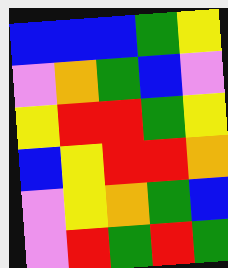[["blue", "blue", "blue", "green", "yellow"], ["violet", "orange", "green", "blue", "violet"], ["yellow", "red", "red", "green", "yellow"], ["blue", "yellow", "red", "red", "orange"], ["violet", "yellow", "orange", "green", "blue"], ["violet", "red", "green", "red", "green"]]